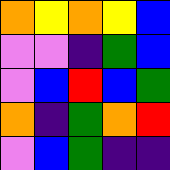[["orange", "yellow", "orange", "yellow", "blue"], ["violet", "violet", "indigo", "green", "blue"], ["violet", "blue", "red", "blue", "green"], ["orange", "indigo", "green", "orange", "red"], ["violet", "blue", "green", "indigo", "indigo"]]